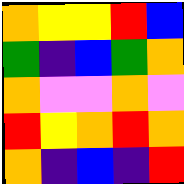[["orange", "yellow", "yellow", "red", "blue"], ["green", "indigo", "blue", "green", "orange"], ["orange", "violet", "violet", "orange", "violet"], ["red", "yellow", "orange", "red", "orange"], ["orange", "indigo", "blue", "indigo", "red"]]